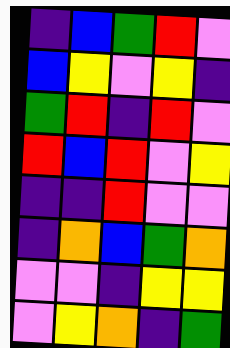[["indigo", "blue", "green", "red", "violet"], ["blue", "yellow", "violet", "yellow", "indigo"], ["green", "red", "indigo", "red", "violet"], ["red", "blue", "red", "violet", "yellow"], ["indigo", "indigo", "red", "violet", "violet"], ["indigo", "orange", "blue", "green", "orange"], ["violet", "violet", "indigo", "yellow", "yellow"], ["violet", "yellow", "orange", "indigo", "green"]]